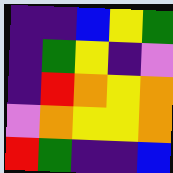[["indigo", "indigo", "blue", "yellow", "green"], ["indigo", "green", "yellow", "indigo", "violet"], ["indigo", "red", "orange", "yellow", "orange"], ["violet", "orange", "yellow", "yellow", "orange"], ["red", "green", "indigo", "indigo", "blue"]]